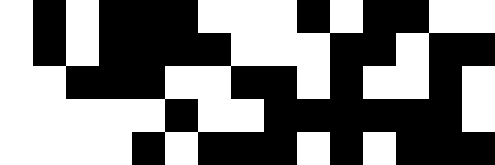[["white", "black", "white", "black", "black", "black", "white", "white", "white", "black", "white", "black", "black", "white", "white"], ["white", "black", "white", "black", "black", "black", "black", "white", "white", "white", "black", "black", "white", "black", "black"], ["white", "white", "black", "black", "black", "white", "white", "black", "black", "white", "black", "white", "white", "black", "white"], ["white", "white", "white", "white", "white", "black", "white", "white", "black", "black", "black", "black", "black", "black", "white"], ["white", "white", "white", "white", "black", "white", "black", "black", "black", "white", "black", "white", "black", "black", "black"]]